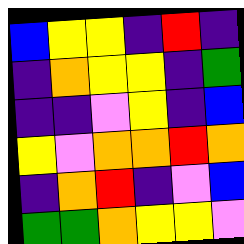[["blue", "yellow", "yellow", "indigo", "red", "indigo"], ["indigo", "orange", "yellow", "yellow", "indigo", "green"], ["indigo", "indigo", "violet", "yellow", "indigo", "blue"], ["yellow", "violet", "orange", "orange", "red", "orange"], ["indigo", "orange", "red", "indigo", "violet", "blue"], ["green", "green", "orange", "yellow", "yellow", "violet"]]